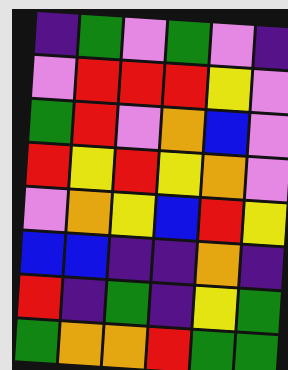[["indigo", "green", "violet", "green", "violet", "indigo"], ["violet", "red", "red", "red", "yellow", "violet"], ["green", "red", "violet", "orange", "blue", "violet"], ["red", "yellow", "red", "yellow", "orange", "violet"], ["violet", "orange", "yellow", "blue", "red", "yellow"], ["blue", "blue", "indigo", "indigo", "orange", "indigo"], ["red", "indigo", "green", "indigo", "yellow", "green"], ["green", "orange", "orange", "red", "green", "green"]]